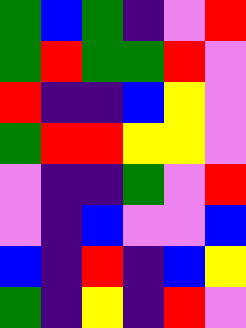[["green", "blue", "green", "indigo", "violet", "red"], ["green", "red", "green", "green", "red", "violet"], ["red", "indigo", "indigo", "blue", "yellow", "violet"], ["green", "red", "red", "yellow", "yellow", "violet"], ["violet", "indigo", "indigo", "green", "violet", "red"], ["violet", "indigo", "blue", "violet", "violet", "blue"], ["blue", "indigo", "red", "indigo", "blue", "yellow"], ["green", "indigo", "yellow", "indigo", "red", "violet"]]